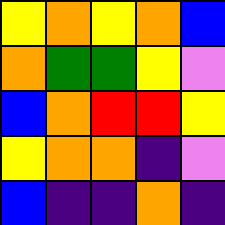[["yellow", "orange", "yellow", "orange", "blue"], ["orange", "green", "green", "yellow", "violet"], ["blue", "orange", "red", "red", "yellow"], ["yellow", "orange", "orange", "indigo", "violet"], ["blue", "indigo", "indigo", "orange", "indigo"]]